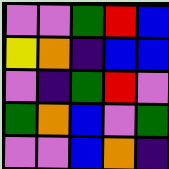[["violet", "violet", "green", "red", "blue"], ["yellow", "orange", "indigo", "blue", "blue"], ["violet", "indigo", "green", "red", "violet"], ["green", "orange", "blue", "violet", "green"], ["violet", "violet", "blue", "orange", "indigo"]]